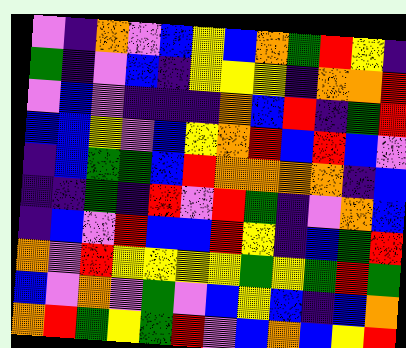[["violet", "indigo", "orange", "violet", "blue", "yellow", "blue", "orange", "green", "red", "yellow", "indigo"], ["green", "indigo", "violet", "blue", "indigo", "yellow", "yellow", "yellow", "indigo", "orange", "orange", "red"], ["violet", "blue", "violet", "indigo", "indigo", "indigo", "orange", "blue", "red", "indigo", "green", "red"], ["blue", "blue", "yellow", "violet", "blue", "yellow", "orange", "red", "blue", "red", "blue", "violet"], ["indigo", "blue", "green", "green", "blue", "red", "orange", "orange", "orange", "orange", "indigo", "blue"], ["indigo", "indigo", "green", "indigo", "red", "violet", "red", "green", "indigo", "violet", "orange", "blue"], ["indigo", "blue", "violet", "red", "blue", "blue", "red", "yellow", "indigo", "blue", "green", "red"], ["orange", "violet", "red", "yellow", "yellow", "yellow", "yellow", "green", "yellow", "green", "red", "green"], ["blue", "violet", "orange", "violet", "green", "violet", "blue", "yellow", "blue", "indigo", "blue", "orange"], ["orange", "red", "green", "yellow", "green", "red", "violet", "blue", "orange", "blue", "yellow", "red"]]